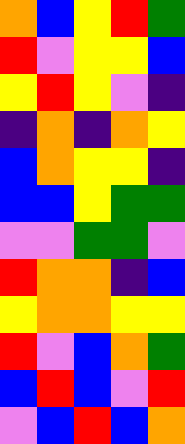[["orange", "blue", "yellow", "red", "green"], ["red", "violet", "yellow", "yellow", "blue"], ["yellow", "red", "yellow", "violet", "indigo"], ["indigo", "orange", "indigo", "orange", "yellow"], ["blue", "orange", "yellow", "yellow", "indigo"], ["blue", "blue", "yellow", "green", "green"], ["violet", "violet", "green", "green", "violet"], ["red", "orange", "orange", "indigo", "blue"], ["yellow", "orange", "orange", "yellow", "yellow"], ["red", "violet", "blue", "orange", "green"], ["blue", "red", "blue", "violet", "red"], ["violet", "blue", "red", "blue", "orange"]]